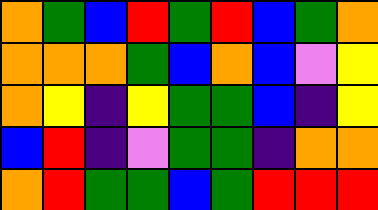[["orange", "green", "blue", "red", "green", "red", "blue", "green", "orange"], ["orange", "orange", "orange", "green", "blue", "orange", "blue", "violet", "yellow"], ["orange", "yellow", "indigo", "yellow", "green", "green", "blue", "indigo", "yellow"], ["blue", "red", "indigo", "violet", "green", "green", "indigo", "orange", "orange"], ["orange", "red", "green", "green", "blue", "green", "red", "red", "red"]]